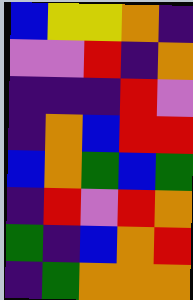[["blue", "yellow", "yellow", "orange", "indigo"], ["violet", "violet", "red", "indigo", "orange"], ["indigo", "indigo", "indigo", "red", "violet"], ["indigo", "orange", "blue", "red", "red"], ["blue", "orange", "green", "blue", "green"], ["indigo", "red", "violet", "red", "orange"], ["green", "indigo", "blue", "orange", "red"], ["indigo", "green", "orange", "orange", "orange"]]